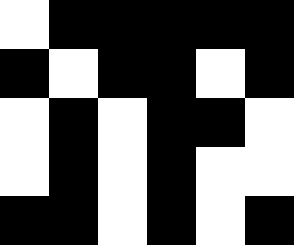[["white", "black", "black", "black", "black", "black"], ["black", "white", "black", "black", "white", "black"], ["white", "black", "white", "black", "black", "white"], ["white", "black", "white", "black", "white", "white"], ["black", "black", "white", "black", "white", "black"]]